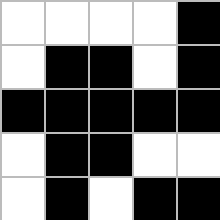[["white", "white", "white", "white", "black"], ["white", "black", "black", "white", "black"], ["black", "black", "black", "black", "black"], ["white", "black", "black", "white", "white"], ["white", "black", "white", "black", "black"]]